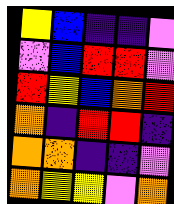[["yellow", "blue", "indigo", "indigo", "violet"], ["violet", "blue", "red", "red", "violet"], ["red", "yellow", "blue", "orange", "red"], ["orange", "indigo", "red", "red", "indigo"], ["orange", "orange", "indigo", "indigo", "violet"], ["orange", "yellow", "yellow", "violet", "orange"]]